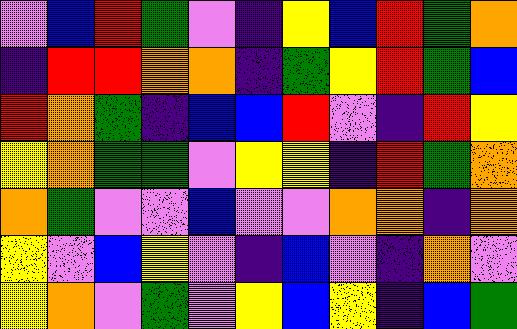[["violet", "blue", "red", "green", "violet", "indigo", "yellow", "blue", "red", "green", "orange"], ["indigo", "red", "red", "orange", "orange", "indigo", "green", "yellow", "red", "green", "blue"], ["red", "orange", "green", "indigo", "blue", "blue", "red", "violet", "indigo", "red", "yellow"], ["yellow", "orange", "green", "green", "violet", "yellow", "yellow", "indigo", "red", "green", "orange"], ["orange", "green", "violet", "violet", "blue", "violet", "violet", "orange", "orange", "indigo", "orange"], ["yellow", "violet", "blue", "yellow", "violet", "indigo", "blue", "violet", "indigo", "orange", "violet"], ["yellow", "orange", "violet", "green", "violet", "yellow", "blue", "yellow", "indigo", "blue", "green"]]